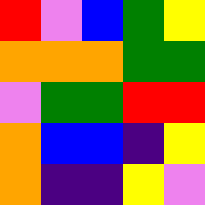[["red", "violet", "blue", "green", "yellow"], ["orange", "orange", "orange", "green", "green"], ["violet", "green", "green", "red", "red"], ["orange", "blue", "blue", "indigo", "yellow"], ["orange", "indigo", "indigo", "yellow", "violet"]]